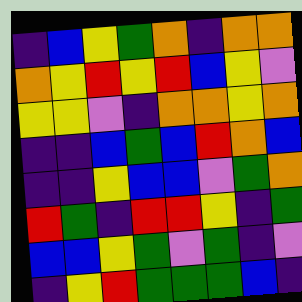[["indigo", "blue", "yellow", "green", "orange", "indigo", "orange", "orange"], ["orange", "yellow", "red", "yellow", "red", "blue", "yellow", "violet"], ["yellow", "yellow", "violet", "indigo", "orange", "orange", "yellow", "orange"], ["indigo", "indigo", "blue", "green", "blue", "red", "orange", "blue"], ["indigo", "indigo", "yellow", "blue", "blue", "violet", "green", "orange"], ["red", "green", "indigo", "red", "red", "yellow", "indigo", "green"], ["blue", "blue", "yellow", "green", "violet", "green", "indigo", "violet"], ["indigo", "yellow", "red", "green", "green", "green", "blue", "indigo"]]